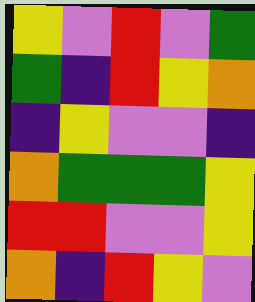[["yellow", "violet", "red", "violet", "green"], ["green", "indigo", "red", "yellow", "orange"], ["indigo", "yellow", "violet", "violet", "indigo"], ["orange", "green", "green", "green", "yellow"], ["red", "red", "violet", "violet", "yellow"], ["orange", "indigo", "red", "yellow", "violet"]]